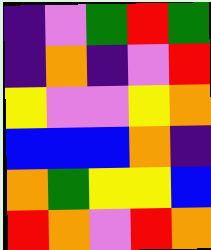[["indigo", "violet", "green", "red", "green"], ["indigo", "orange", "indigo", "violet", "red"], ["yellow", "violet", "violet", "yellow", "orange"], ["blue", "blue", "blue", "orange", "indigo"], ["orange", "green", "yellow", "yellow", "blue"], ["red", "orange", "violet", "red", "orange"]]